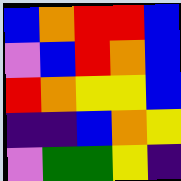[["blue", "orange", "red", "red", "blue"], ["violet", "blue", "red", "orange", "blue"], ["red", "orange", "yellow", "yellow", "blue"], ["indigo", "indigo", "blue", "orange", "yellow"], ["violet", "green", "green", "yellow", "indigo"]]